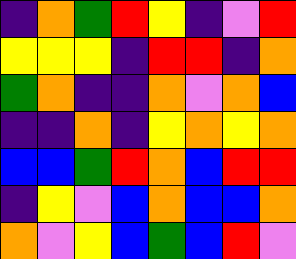[["indigo", "orange", "green", "red", "yellow", "indigo", "violet", "red"], ["yellow", "yellow", "yellow", "indigo", "red", "red", "indigo", "orange"], ["green", "orange", "indigo", "indigo", "orange", "violet", "orange", "blue"], ["indigo", "indigo", "orange", "indigo", "yellow", "orange", "yellow", "orange"], ["blue", "blue", "green", "red", "orange", "blue", "red", "red"], ["indigo", "yellow", "violet", "blue", "orange", "blue", "blue", "orange"], ["orange", "violet", "yellow", "blue", "green", "blue", "red", "violet"]]